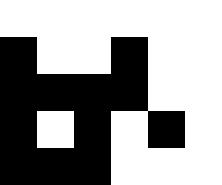[["white", "white", "white", "white", "white", "white"], ["black", "white", "white", "black", "white", "white"], ["black", "black", "black", "black", "white", "white"], ["black", "white", "black", "white", "black", "white"], ["black", "black", "black", "white", "white", "white"]]